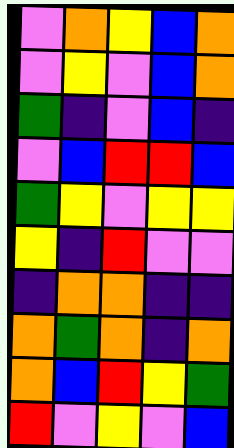[["violet", "orange", "yellow", "blue", "orange"], ["violet", "yellow", "violet", "blue", "orange"], ["green", "indigo", "violet", "blue", "indigo"], ["violet", "blue", "red", "red", "blue"], ["green", "yellow", "violet", "yellow", "yellow"], ["yellow", "indigo", "red", "violet", "violet"], ["indigo", "orange", "orange", "indigo", "indigo"], ["orange", "green", "orange", "indigo", "orange"], ["orange", "blue", "red", "yellow", "green"], ["red", "violet", "yellow", "violet", "blue"]]